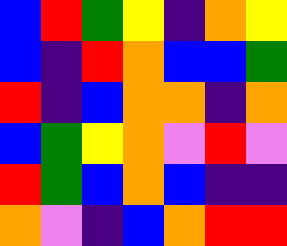[["blue", "red", "green", "yellow", "indigo", "orange", "yellow"], ["blue", "indigo", "red", "orange", "blue", "blue", "green"], ["red", "indigo", "blue", "orange", "orange", "indigo", "orange"], ["blue", "green", "yellow", "orange", "violet", "red", "violet"], ["red", "green", "blue", "orange", "blue", "indigo", "indigo"], ["orange", "violet", "indigo", "blue", "orange", "red", "red"]]